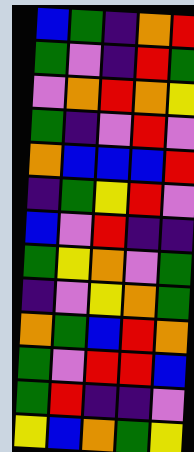[["blue", "green", "indigo", "orange", "red"], ["green", "violet", "indigo", "red", "green"], ["violet", "orange", "red", "orange", "yellow"], ["green", "indigo", "violet", "red", "violet"], ["orange", "blue", "blue", "blue", "red"], ["indigo", "green", "yellow", "red", "violet"], ["blue", "violet", "red", "indigo", "indigo"], ["green", "yellow", "orange", "violet", "green"], ["indigo", "violet", "yellow", "orange", "green"], ["orange", "green", "blue", "red", "orange"], ["green", "violet", "red", "red", "blue"], ["green", "red", "indigo", "indigo", "violet"], ["yellow", "blue", "orange", "green", "yellow"]]